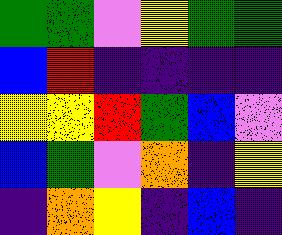[["green", "green", "violet", "yellow", "green", "green"], ["blue", "red", "indigo", "indigo", "indigo", "indigo"], ["yellow", "yellow", "red", "green", "blue", "violet"], ["blue", "green", "violet", "orange", "indigo", "yellow"], ["indigo", "orange", "yellow", "indigo", "blue", "indigo"]]